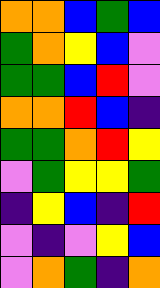[["orange", "orange", "blue", "green", "blue"], ["green", "orange", "yellow", "blue", "violet"], ["green", "green", "blue", "red", "violet"], ["orange", "orange", "red", "blue", "indigo"], ["green", "green", "orange", "red", "yellow"], ["violet", "green", "yellow", "yellow", "green"], ["indigo", "yellow", "blue", "indigo", "red"], ["violet", "indigo", "violet", "yellow", "blue"], ["violet", "orange", "green", "indigo", "orange"]]